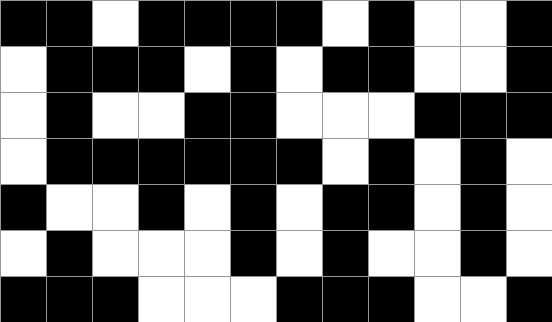[["black", "black", "white", "black", "black", "black", "black", "white", "black", "white", "white", "black"], ["white", "black", "black", "black", "white", "black", "white", "black", "black", "white", "white", "black"], ["white", "black", "white", "white", "black", "black", "white", "white", "white", "black", "black", "black"], ["white", "black", "black", "black", "black", "black", "black", "white", "black", "white", "black", "white"], ["black", "white", "white", "black", "white", "black", "white", "black", "black", "white", "black", "white"], ["white", "black", "white", "white", "white", "black", "white", "black", "white", "white", "black", "white"], ["black", "black", "black", "white", "white", "white", "black", "black", "black", "white", "white", "black"]]